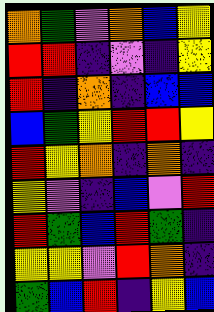[["orange", "green", "violet", "orange", "blue", "yellow"], ["red", "red", "indigo", "violet", "indigo", "yellow"], ["red", "indigo", "orange", "indigo", "blue", "blue"], ["blue", "green", "yellow", "red", "red", "yellow"], ["red", "yellow", "orange", "indigo", "orange", "indigo"], ["yellow", "violet", "indigo", "blue", "violet", "red"], ["red", "green", "blue", "red", "green", "indigo"], ["yellow", "yellow", "violet", "red", "orange", "indigo"], ["green", "blue", "red", "indigo", "yellow", "blue"]]